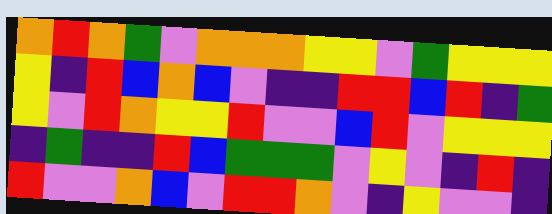[["orange", "red", "orange", "green", "violet", "orange", "orange", "orange", "yellow", "yellow", "violet", "green", "yellow", "yellow", "yellow"], ["yellow", "indigo", "red", "blue", "orange", "blue", "violet", "indigo", "indigo", "red", "red", "blue", "red", "indigo", "green"], ["yellow", "violet", "red", "orange", "yellow", "yellow", "red", "violet", "violet", "blue", "red", "violet", "yellow", "yellow", "yellow"], ["indigo", "green", "indigo", "indigo", "red", "blue", "green", "green", "green", "violet", "yellow", "violet", "indigo", "red", "indigo"], ["red", "violet", "violet", "orange", "blue", "violet", "red", "red", "orange", "violet", "indigo", "yellow", "violet", "violet", "indigo"]]